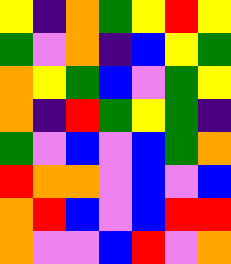[["yellow", "indigo", "orange", "green", "yellow", "red", "yellow"], ["green", "violet", "orange", "indigo", "blue", "yellow", "green"], ["orange", "yellow", "green", "blue", "violet", "green", "yellow"], ["orange", "indigo", "red", "green", "yellow", "green", "indigo"], ["green", "violet", "blue", "violet", "blue", "green", "orange"], ["red", "orange", "orange", "violet", "blue", "violet", "blue"], ["orange", "red", "blue", "violet", "blue", "red", "red"], ["orange", "violet", "violet", "blue", "red", "violet", "orange"]]